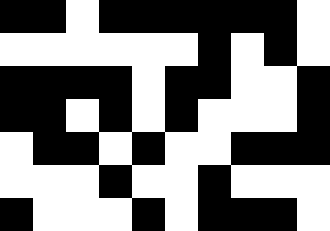[["black", "black", "white", "black", "black", "black", "black", "black", "black", "white"], ["white", "white", "white", "white", "white", "white", "black", "white", "black", "white"], ["black", "black", "black", "black", "white", "black", "black", "white", "white", "black"], ["black", "black", "white", "black", "white", "black", "white", "white", "white", "black"], ["white", "black", "black", "white", "black", "white", "white", "black", "black", "black"], ["white", "white", "white", "black", "white", "white", "black", "white", "white", "white"], ["black", "white", "white", "white", "black", "white", "black", "black", "black", "white"]]